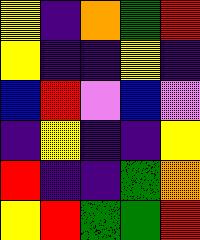[["yellow", "indigo", "orange", "green", "red"], ["yellow", "indigo", "indigo", "yellow", "indigo"], ["blue", "red", "violet", "blue", "violet"], ["indigo", "yellow", "indigo", "indigo", "yellow"], ["red", "indigo", "indigo", "green", "orange"], ["yellow", "red", "green", "green", "red"]]